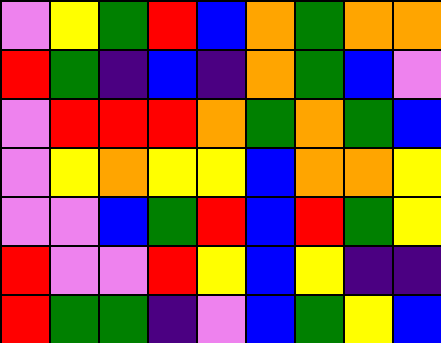[["violet", "yellow", "green", "red", "blue", "orange", "green", "orange", "orange"], ["red", "green", "indigo", "blue", "indigo", "orange", "green", "blue", "violet"], ["violet", "red", "red", "red", "orange", "green", "orange", "green", "blue"], ["violet", "yellow", "orange", "yellow", "yellow", "blue", "orange", "orange", "yellow"], ["violet", "violet", "blue", "green", "red", "blue", "red", "green", "yellow"], ["red", "violet", "violet", "red", "yellow", "blue", "yellow", "indigo", "indigo"], ["red", "green", "green", "indigo", "violet", "blue", "green", "yellow", "blue"]]